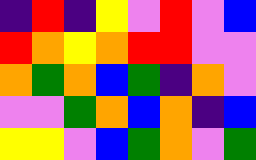[["indigo", "red", "indigo", "yellow", "violet", "red", "violet", "blue"], ["red", "orange", "yellow", "orange", "red", "red", "violet", "violet"], ["orange", "green", "orange", "blue", "green", "indigo", "orange", "violet"], ["violet", "violet", "green", "orange", "blue", "orange", "indigo", "blue"], ["yellow", "yellow", "violet", "blue", "green", "orange", "violet", "green"]]